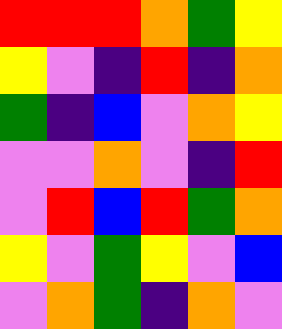[["red", "red", "red", "orange", "green", "yellow"], ["yellow", "violet", "indigo", "red", "indigo", "orange"], ["green", "indigo", "blue", "violet", "orange", "yellow"], ["violet", "violet", "orange", "violet", "indigo", "red"], ["violet", "red", "blue", "red", "green", "orange"], ["yellow", "violet", "green", "yellow", "violet", "blue"], ["violet", "orange", "green", "indigo", "orange", "violet"]]